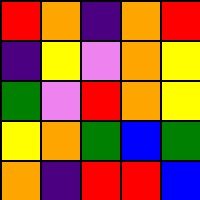[["red", "orange", "indigo", "orange", "red"], ["indigo", "yellow", "violet", "orange", "yellow"], ["green", "violet", "red", "orange", "yellow"], ["yellow", "orange", "green", "blue", "green"], ["orange", "indigo", "red", "red", "blue"]]